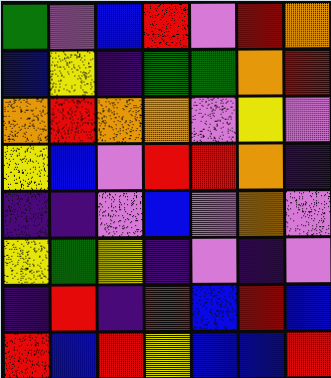[["green", "violet", "blue", "red", "violet", "red", "orange"], ["blue", "yellow", "indigo", "green", "green", "orange", "red"], ["orange", "red", "orange", "orange", "violet", "yellow", "violet"], ["yellow", "blue", "violet", "red", "red", "orange", "indigo"], ["indigo", "indigo", "violet", "blue", "violet", "orange", "violet"], ["yellow", "green", "yellow", "indigo", "violet", "indigo", "violet"], ["indigo", "red", "indigo", "red", "blue", "red", "blue"], ["red", "blue", "red", "yellow", "blue", "blue", "red"]]